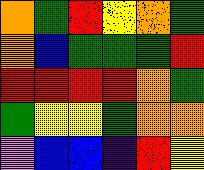[["orange", "green", "red", "yellow", "orange", "green"], ["orange", "blue", "green", "green", "green", "red"], ["red", "red", "red", "red", "orange", "green"], ["green", "yellow", "yellow", "green", "orange", "orange"], ["violet", "blue", "blue", "indigo", "red", "yellow"]]